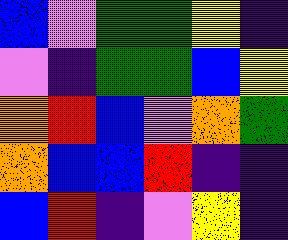[["blue", "violet", "green", "green", "yellow", "indigo"], ["violet", "indigo", "green", "green", "blue", "yellow"], ["orange", "red", "blue", "violet", "orange", "green"], ["orange", "blue", "blue", "red", "indigo", "indigo"], ["blue", "red", "indigo", "violet", "yellow", "indigo"]]